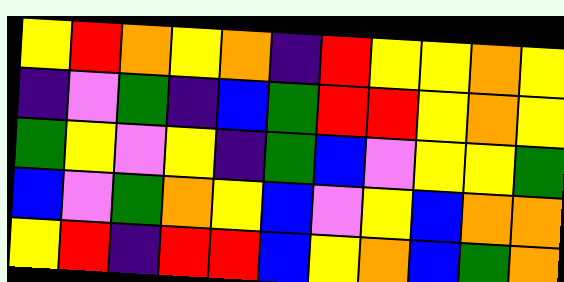[["yellow", "red", "orange", "yellow", "orange", "indigo", "red", "yellow", "yellow", "orange", "yellow"], ["indigo", "violet", "green", "indigo", "blue", "green", "red", "red", "yellow", "orange", "yellow"], ["green", "yellow", "violet", "yellow", "indigo", "green", "blue", "violet", "yellow", "yellow", "green"], ["blue", "violet", "green", "orange", "yellow", "blue", "violet", "yellow", "blue", "orange", "orange"], ["yellow", "red", "indigo", "red", "red", "blue", "yellow", "orange", "blue", "green", "orange"]]